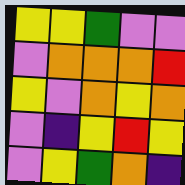[["yellow", "yellow", "green", "violet", "violet"], ["violet", "orange", "orange", "orange", "red"], ["yellow", "violet", "orange", "yellow", "orange"], ["violet", "indigo", "yellow", "red", "yellow"], ["violet", "yellow", "green", "orange", "indigo"]]